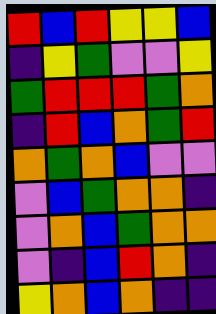[["red", "blue", "red", "yellow", "yellow", "blue"], ["indigo", "yellow", "green", "violet", "violet", "yellow"], ["green", "red", "red", "red", "green", "orange"], ["indigo", "red", "blue", "orange", "green", "red"], ["orange", "green", "orange", "blue", "violet", "violet"], ["violet", "blue", "green", "orange", "orange", "indigo"], ["violet", "orange", "blue", "green", "orange", "orange"], ["violet", "indigo", "blue", "red", "orange", "indigo"], ["yellow", "orange", "blue", "orange", "indigo", "indigo"]]